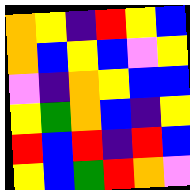[["orange", "yellow", "indigo", "red", "yellow", "blue"], ["orange", "blue", "yellow", "blue", "violet", "yellow"], ["violet", "indigo", "orange", "yellow", "blue", "blue"], ["yellow", "green", "orange", "blue", "indigo", "yellow"], ["red", "blue", "red", "indigo", "red", "blue"], ["yellow", "blue", "green", "red", "orange", "violet"]]